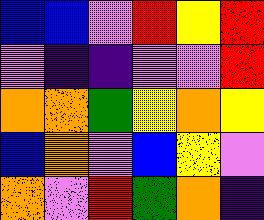[["blue", "blue", "violet", "red", "yellow", "red"], ["violet", "indigo", "indigo", "violet", "violet", "red"], ["orange", "orange", "green", "yellow", "orange", "yellow"], ["blue", "orange", "violet", "blue", "yellow", "violet"], ["orange", "violet", "red", "green", "orange", "indigo"]]